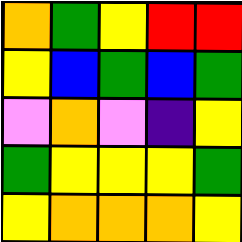[["orange", "green", "yellow", "red", "red"], ["yellow", "blue", "green", "blue", "green"], ["violet", "orange", "violet", "indigo", "yellow"], ["green", "yellow", "yellow", "yellow", "green"], ["yellow", "orange", "orange", "orange", "yellow"]]